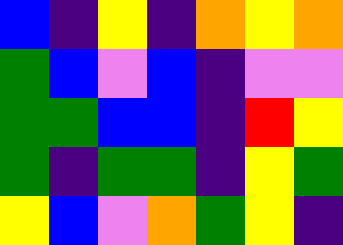[["blue", "indigo", "yellow", "indigo", "orange", "yellow", "orange"], ["green", "blue", "violet", "blue", "indigo", "violet", "violet"], ["green", "green", "blue", "blue", "indigo", "red", "yellow"], ["green", "indigo", "green", "green", "indigo", "yellow", "green"], ["yellow", "blue", "violet", "orange", "green", "yellow", "indigo"]]